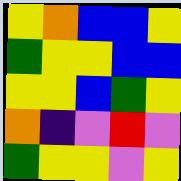[["yellow", "orange", "blue", "blue", "yellow"], ["green", "yellow", "yellow", "blue", "blue"], ["yellow", "yellow", "blue", "green", "yellow"], ["orange", "indigo", "violet", "red", "violet"], ["green", "yellow", "yellow", "violet", "yellow"]]